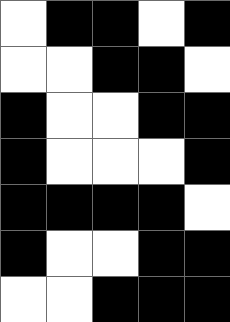[["white", "black", "black", "white", "black"], ["white", "white", "black", "black", "white"], ["black", "white", "white", "black", "black"], ["black", "white", "white", "white", "black"], ["black", "black", "black", "black", "white"], ["black", "white", "white", "black", "black"], ["white", "white", "black", "black", "black"]]